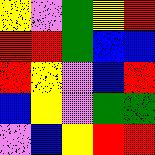[["yellow", "violet", "green", "yellow", "red"], ["red", "red", "green", "blue", "blue"], ["red", "yellow", "violet", "blue", "red"], ["blue", "yellow", "violet", "green", "green"], ["violet", "blue", "yellow", "red", "red"]]